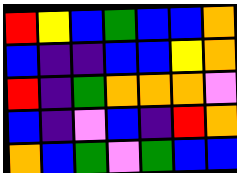[["red", "yellow", "blue", "green", "blue", "blue", "orange"], ["blue", "indigo", "indigo", "blue", "blue", "yellow", "orange"], ["red", "indigo", "green", "orange", "orange", "orange", "violet"], ["blue", "indigo", "violet", "blue", "indigo", "red", "orange"], ["orange", "blue", "green", "violet", "green", "blue", "blue"]]